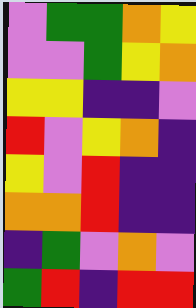[["violet", "green", "green", "orange", "yellow"], ["violet", "violet", "green", "yellow", "orange"], ["yellow", "yellow", "indigo", "indigo", "violet"], ["red", "violet", "yellow", "orange", "indigo"], ["yellow", "violet", "red", "indigo", "indigo"], ["orange", "orange", "red", "indigo", "indigo"], ["indigo", "green", "violet", "orange", "violet"], ["green", "red", "indigo", "red", "red"]]